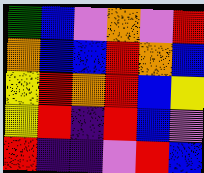[["green", "blue", "violet", "orange", "violet", "red"], ["orange", "blue", "blue", "red", "orange", "blue"], ["yellow", "red", "orange", "red", "blue", "yellow"], ["yellow", "red", "indigo", "red", "blue", "violet"], ["red", "indigo", "indigo", "violet", "red", "blue"]]